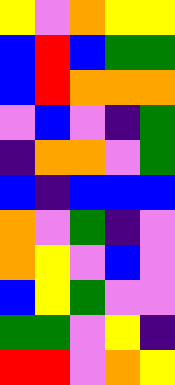[["yellow", "violet", "orange", "yellow", "yellow"], ["blue", "red", "blue", "green", "green"], ["blue", "red", "orange", "orange", "orange"], ["violet", "blue", "violet", "indigo", "green"], ["indigo", "orange", "orange", "violet", "green"], ["blue", "indigo", "blue", "blue", "blue"], ["orange", "violet", "green", "indigo", "violet"], ["orange", "yellow", "violet", "blue", "violet"], ["blue", "yellow", "green", "violet", "violet"], ["green", "green", "violet", "yellow", "indigo"], ["red", "red", "violet", "orange", "yellow"]]